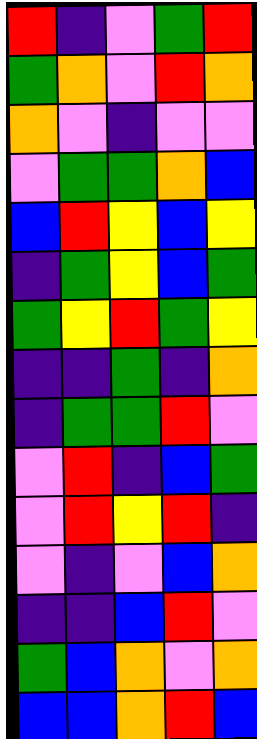[["red", "indigo", "violet", "green", "red"], ["green", "orange", "violet", "red", "orange"], ["orange", "violet", "indigo", "violet", "violet"], ["violet", "green", "green", "orange", "blue"], ["blue", "red", "yellow", "blue", "yellow"], ["indigo", "green", "yellow", "blue", "green"], ["green", "yellow", "red", "green", "yellow"], ["indigo", "indigo", "green", "indigo", "orange"], ["indigo", "green", "green", "red", "violet"], ["violet", "red", "indigo", "blue", "green"], ["violet", "red", "yellow", "red", "indigo"], ["violet", "indigo", "violet", "blue", "orange"], ["indigo", "indigo", "blue", "red", "violet"], ["green", "blue", "orange", "violet", "orange"], ["blue", "blue", "orange", "red", "blue"]]